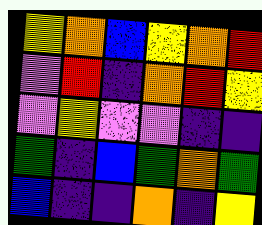[["yellow", "orange", "blue", "yellow", "orange", "red"], ["violet", "red", "indigo", "orange", "red", "yellow"], ["violet", "yellow", "violet", "violet", "indigo", "indigo"], ["green", "indigo", "blue", "green", "orange", "green"], ["blue", "indigo", "indigo", "orange", "indigo", "yellow"]]